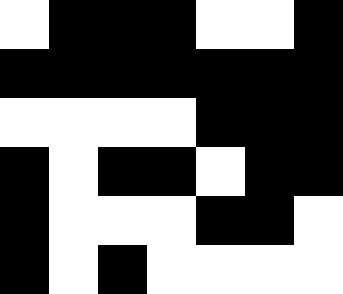[["white", "black", "black", "black", "white", "white", "black"], ["black", "black", "black", "black", "black", "black", "black"], ["white", "white", "white", "white", "black", "black", "black"], ["black", "white", "black", "black", "white", "black", "black"], ["black", "white", "white", "white", "black", "black", "white"], ["black", "white", "black", "white", "white", "white", "white"]]